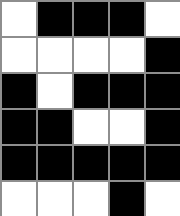[["white", "black", "black", "black", "white"], ["white", "white", "white", "white", "black"], ["black", "white", "black", "black", "black"], ["black", "black", "white", "white", "black"], ["black", "black", "black", "black", "black"], ["white", "white", "white", "black", "white"]]